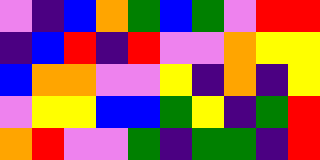[["violet", "indigo", "blue", "orange", "green", "blue", "green", "violet", "red", "red"], ["indigo", "blue", "red", "indigo", "red", "violet", "violet", "orange", "yellow", "yellow"], ["blue", "orange", "orange", "violet", "violet", "yellow", "indigo", "orange", "indigo", "yellow"], ["violet", "yellow", "yellow", "blue", "blue", "green", "yellow", "indigo", "green", "red"], ["orange", "red", "violet", "violet", "green", "indigo", "green", "green", "indigo", "red"]]